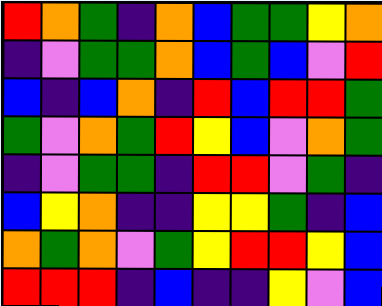[["red", "orange", "green", "indigo", "orange", "blue", "green", "green", "yellow", "orange"], ["indigo", "violet", "green", "green", "orange", "blue", "green", "blue", "violet", "red"], ["blue", "indigo", "blue", "orange", "indigo", "red", "blue", "red", "red", "green"], ["green", "violet", "orange", "green", "red", "yellow", "blue", "violet", "orange", "green"], ["indigo", "violet", "green", "green", "indigo", "red", "red", "violet", "green", "indigo"], ["blue", "yellow", "orange", "indigo", "indigo", "yellow", "yellow", "green", "indigo", "blue"], ["orange", "green", "orange", "violet", "green", "yellow", "red", "red", "yellow", "blue"], ["red", "red", "red", "indigo", "blue", "indigo", "indigo", "yellow", "violet", "blue"]]